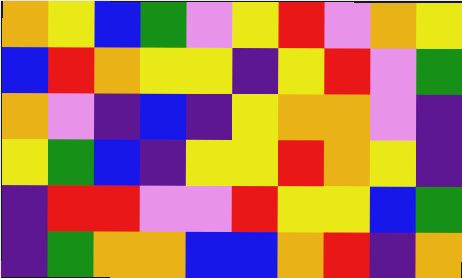[["orange", "yellow", "blue", "green", "violet", "yellow", "red", "violet", "orange", "yellow"], ["blue", "red", "orange", "yellow", "yellow", "indigo", "yellow", "red", "violet", "green"], ["orange", "violet", "indigo", "blue", "indigo", "yellow", "orange", "orange", "violet", "indigo"], ["yellow", "green", "blue", "indigo", "yellow", "yellow", "red", "orange", "yellow", "indigo"], ["indigo", "red", "red", "violet", "violet", "red", "yellow", "yellow", "blue", "green"], ["indigo", "green", "orange", "orange", "blue", "blue", "orange", "red", "indigo", "orange"]]